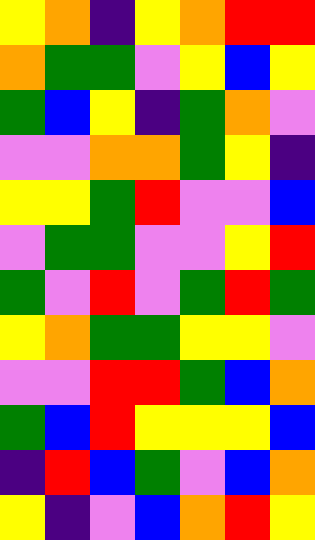[["yellow", "orange", "indigo", "yellow", "orange", "red", "red"], ["orange", "green", "green", "violet", "yellow", "blue", "yellow"], ["green", "blue", "yellow", "indigo", "green", "orange", "violet"], ["violet", "violet", "orange", "orange", "green", "yellow", "indigo"], ["yellow", "yellow", "green", "red", "violet", "violet", "blue"], ["violet", "green", "green", "violet", "violet", "yellow", "red"], ["green", "violet", "red", "violet", "green", "red", "green"], ["yellow", "orange", "green", "green", "yellow", "yellow", "violet"], ["violet", "violet", "red", "red", "green", "blue", "orange"], ["green", "blue", "red", "yellow", "yellow", "yellow", "blue"], ["indigo", "red", "blue", "green", "violet", "blue", "orange"], ["yellow", "indigo", "violet", "blue", "orange", "red", "yellow"]]